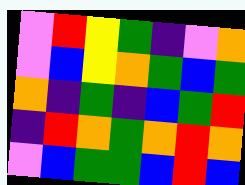[["violet", "red", "yellow", "green", "indigo", "violet", "orange"], ["violet", "blue", "yellow", "orange", "green", "blue", "green"], ["orange", "indigo", "green", "indigo", "blue", "green", "red"], ["indigo", "red", "orange", "green", "orange", "red", "orange"], ["violet", "blue", "green", "green", "blue", "red", "blue"]]